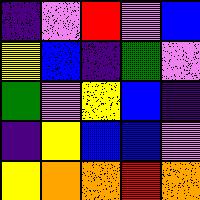[["indigo", "violet", "red", "violet", "blue"], ["yellow", "blue", "indigo", "green", "violet"], ["green", "violet", "yellow", "blue", "indigo"], ["indigo", "yellow", "blue", "blue", "violet"], ["yellow", "orange", "orange", "red", "orange"]]